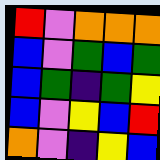[["red", "violet", "orange", "orange", "orange"], ["blue", "violet", "green", "blue", "green"], ["blue", "green", "indigo", "green", "yellow"], ["blue", "violet", "yellow", "blue", "red"], ["orange", "violet", "indigo", "yellow", "blue"]]